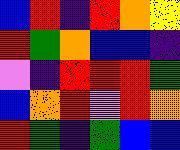[["blue", "red", "indigo", "red", "orange", "yellow"], ["red", "green", "orange", "blue", "blue", "indigo"], ["violet", "indigo", "red", "red", "red", "green"], ["blue", "orange", "red", "violet", "red", "orange"], ["red", "green", "indigo", "green", "blue", "blue"]]